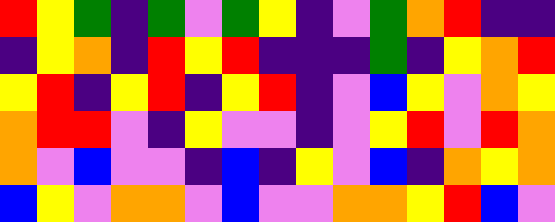[["red", "yellow", "green", "indigo", "green", "violet", "green", "yellow", "indigo", "violet", "green", "orange", "red", "indigo", "indigo"], ["indigo", "yellow", "orange", "indigo", "red", "yellow", "red", "indigo", "indigo", "indigo", "green", "indigo", "yellow", "orange", "red"], ["yellow", "red", "indigo", "yellow", "red", "indigo", "yellow", "red", "indigo", "violet", "blue", "yellow", "violet", "orange", "yellow"], ["orange", "red", "red", "violet", "indigo", "yellow", "violet", "violet", "indigo", "violet", "yellow", "red", "violet", "red", "orange"], ["orange", "violet", "blue", "violet", "violet", "indigo", "blue", "indigo", "yellow", "violet", "blue", "indigo", "orange", "yellow", "orange"], ["blue", "yellow", "violet", "orange", "orange", "violet", "blue", "violet", "violet", "orange", "orange", "yellow", "red", "blue", "violet"]]